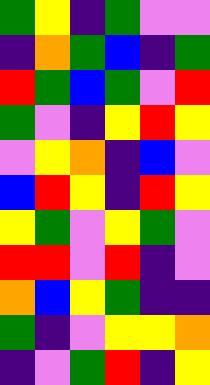[["green", "yellow", "indigo", "green", "violet", "violet"], ["indigo", "orange", "green", "blue", "indigo", "green"], ["red", "green", "blue", "green", "violet", "red"], ["green", "violet", "indigo", "yellow", "red", "yellow"], ["violet", "yellow", "orange", "indigo", "blue", "violet"], ["blue", "red", "yellow", "indigo", "red", "yellow"], ["yellow", "green", "violet", "yellow", "green", "violet"], ["red", "red", "violet", "red", "indigo", "violet"], ["orange", "blue", "yellow", "green", "indigo", "indigo"], ["green", "indigo", "violet", "yellow", "yellow", "orange"], ["indigo", "violet", "green", "red", "indigo", "yellow"]]